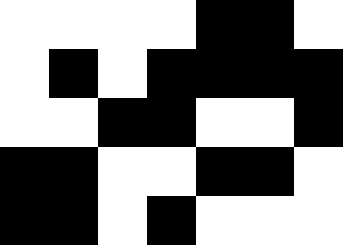[["white", "white", "white", "white", "black", "black", "white"], ["white", "black", "white", "black", "black", "black", "black"], ["white", "white", "black", "black", "white", "white", "black"], ["black", "black", "white", "white", "black", "black", "white"], ["black", "black", "white", "black", "white", "white", "white"]]